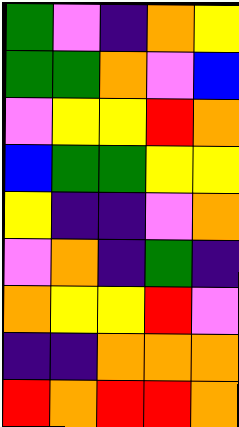[["green", "violet", "indigo", "orange", "yellow"], ["green", "green", "orange", "violet", "blue"], ["violet", "yellow", "yellow", "red", "orange"], ["blue", "green", "green", "yellow", "yellow"], ["yellow", "indigo", "indigo", "violet", "orange"], ["violet", "orange", "indigo", "green", "indigo"], ["orange", "yellow", "yellow", "red", "violet"], ["indigo", "indigo", "orange", "orange", "orange"], ["red", "orange", "red", "red", "orange"]]